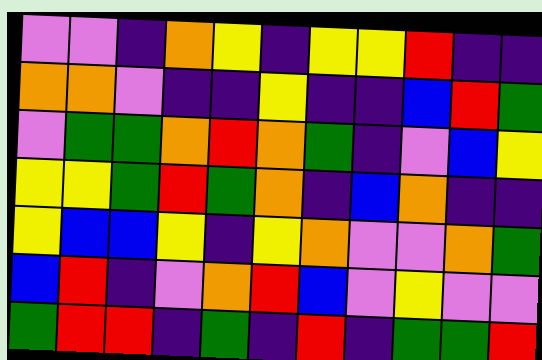[["violet", "violet", "indigo", "orange", "yellow", "indigo", "yellow", "yellow", "red", "indigo", "indigo"], ["orange", "orange", "violet", "indigo", "indigo", "yellow", "indigo", "indigo", "blue", "red", "green"], ["violet", "green", "green", "orange", "red", "orange", "green", "indigo", "violet", "blue", "yellow"], ["yellow", "yellow", "green", "red", "green", "orange", "indigo", "blue", "orange", "indigo", "indigo"], ["yellow", "blue", "blue", "yellow", "indigo", "yellow", "orange", "violet", "violet", "orange", "green"], ["blue", "red", "indigo", "violet", "orange", "red", "blue", "violet", "yellow", "violet", "violet"], ["green", "red", "red", "indigo", "green", "indigo", "red", "indigo", "green", "green", "red"]]